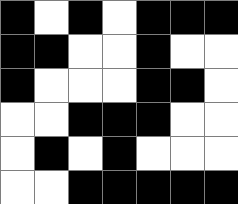[["black", "white", "black", "white", "black", "black", "black"], ["black", "black", "white", "white", "black", "white", "white"], ["black", "white", "white", "white", "black", "black", "white"], ["white", "white", "black", "black", "black", "white", "white"], ["white", "black", "white", "black", "white", "white", "white"], ["white", "white", "black", "black", "black", "black", "black"]]